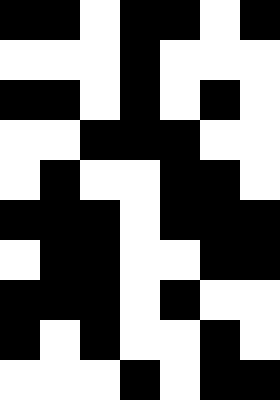[["black", "black", "white", "black", "black", "white", "black"], ["white", "white", "white", "black", "white", "white", "white"], ["black", "black", "white", "black", "white", "black", "white"], ["white", "white", "black", "black", "black", "white", "white"], ["white", "black", "white", "white", "black", "black", "white"], ["black", "black", "black", "white", "black", "black", "black"], ["white", "black", "black", "white", "white", "black", "black"], ["black", "black", "black", "white", "black", "white", "white"], ["black", "white", "black", "white", "white", "black", "white"], ["white", "white", "white", "black", "white", "black", "black"]]